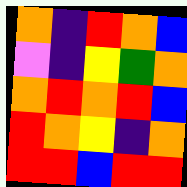[["orange", "indigo", "red", "orange", "blue"], ["violet", "indigo", "yellow", "green", "orange"], ["orange", "red", "orange", "red", "blue"], ["red", "orange", "yellow", "indigo", "orange"], ["red", "red", "blue", "red", "red"]]